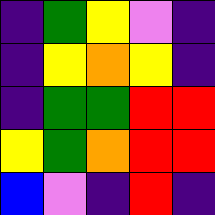[["indigo", "green", "yellow", "violet", "indigo"], ["indigo", "yellow", "orange", "yellow", "indigo"], ["indigo", "green", "green", "red", "red"], ["yellow", "green", "orange", "red", "red"], ["blue", "violet", "indigo", "red", "indigo"]]